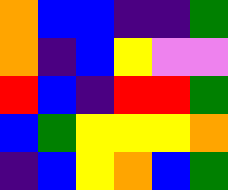[["orange", "blue", "blue", "indigo", "indigo", "green"], ["orange", "indigo", "blue", "yellow", "violet", "violet"], ["red", "blue", "indigo", "red", "red", "green"], ["blue", "green", "yellow", "yellow", "yellow", "orange"], ["indigo", "blue", "yellow", "orange", "blue", "green"]]